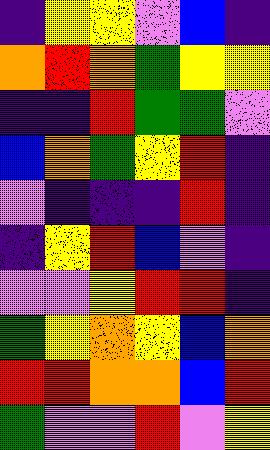[["indigo", "yellow", "yellow", "violet", "blue", "indigo"], ["orange", "red", "orange", "green", "yellow", "yellow"], ["indigo", "indigo", "red", "green", "green", "violet"], ["blue", "orange", "green", "yellow", "red", "indigo"], ["violet", "indigo", "indigo", "indigo", "red", "indigo"], ["indigo", "yellow", "red", "blue", "violet", "indigo"], ["violet", "violet", "yellow", "red", "red", "indigo"], ["green", "yellow", "orange", "yellow", "blue", "orange"], ["red", "red", "orange", "orange", "blue", "red"], ["green", "violet", "violet", "red", "violet", "yellow"]]